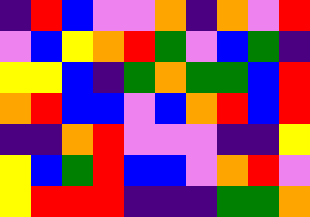[["indigo", "red", "blue", "violet", "violet", "orange", "indigo", "orange", "violet", "red"], ["violet", "blue", "yellow", "orange", "red", "green", "violet", "blue", "green", "indigo"], ["yellow", "yellow", "blue", "indigo", "green", "orange", "green", "green", "blue", "red"], ["orange", "red", "blue", "blue", "violet", "blue", "orange", "red", "blue", "red"], ["indigo", "indigo", "orange", "red", "violet", "violet", "violet", "indigo", "indigo", "yellow"], ["yellow", "blue", "green", "red", "blue", "blue", "violet", "orange", "red", "violet"], ["yellow", "red", "red", "red", "indigo", "indigo", "indigo", "green", "green", "orange"]]